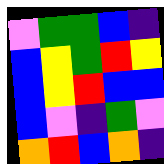[["violet", "green", "green", "blue", "indigo"], ["blue", "yellow", "green", "red", "yellow"], ["blue", "yellow", "red", "blue", "blue"], ["blue", "violet", "indigo", "green", "violet"], ["orange", "red", "blue", "orange", "indigo"]]